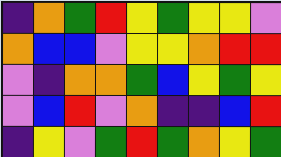[["indigo", "orange", "green", "red", "yellow", "green", "yellow", "yellow", "violet"], ["orange", "blue", "blue", "violet", "yellow", "yellow", "orange", "red", "red"], ["violet", "indigo", "orange", "orange", "green", "blue", "yellow", "green", "yellow"], ["violet", "blue", "red", "violet", "orange", "indigo", "indigo", "blue", "red"], ["indigo", "yellow", "violet", "green", "red", "green", "orange", "yellow", "green"]]